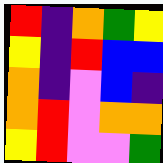[["red", "indigo", "orange", "green", "yellow"], ["yellow", "indigo", "red", "blue", "blue"], ["orange", "indigo", "violet", "blue", "indigo"], ["orange", "red", "violet", "orange", "orange"], ["yellow", "red", "violet", "violet", "green"]]